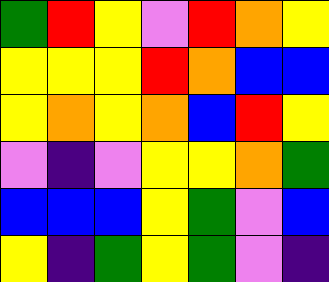[["green", "red", "yellow", "violet", "red", "orange", "yellow"], ["yellow", "yellow", "yellow", "red", "orange", "blue", "blue"], ["yellow", "orange", "yellow", "orange", "blue", "red", "yellow"], ["violet", "indigo", "violet", "yellow", "yellow", "orange", "green"], ["blue", "blue", "blue", "yellow", "green", "violet", "blue"], ["yellow", "indigo", "green", "yellow", "green", "violet", "indigo"]]